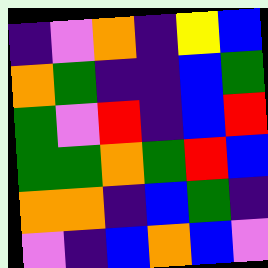[["indigo", "violet", "orange", "indigo", "yellow", "blue"], ["orange", "green", "indigo", "indigo", "blue", "green"], ["green", "violet", "red", "indigo", "blue", "red"], ["green", "green", "orange", "green", "red", "blue"], ["orange", "orange", "indigo", "blue", "green", "indigo"], ["violet", "indigo", "blue", "orange", "blue", "violet"]]